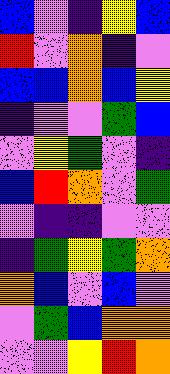[["blue", "violet", "indigo", "yellow", "blue"], ["red", "violet", "orange", "indigo", "violet"], ["blue", "blue", "orange", "blue", "yellow"], ["indigo", "violet", "violet", "green", "blue"], ["violet", "yellow", "green", "violet", "indigo"], ["blue", "red", "orange", "violet", "green"], ["violet", "indigo", "indigo", "violet", "violet"], ["indigo", "green", "yellow", "green", "orange"], ["orange", "blue", "violet", "blue", "violet"], ["violet", "green", "blue", "orange", "orange"], ["violet", "violet", "yellow", "red", "orange"]]